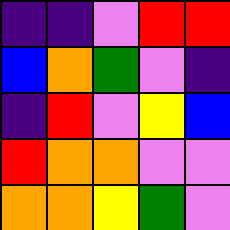[["indigo", "indigo", "violet", "red", "red"], ["blue", "orange", "green", "violet", "indigo"], ["indigo", "red", "violet", "yellow", "blue"], ["red", "orange", "orange", "violet", "violet"], ["orange", "orange", "yellow", "green", "violet"]]